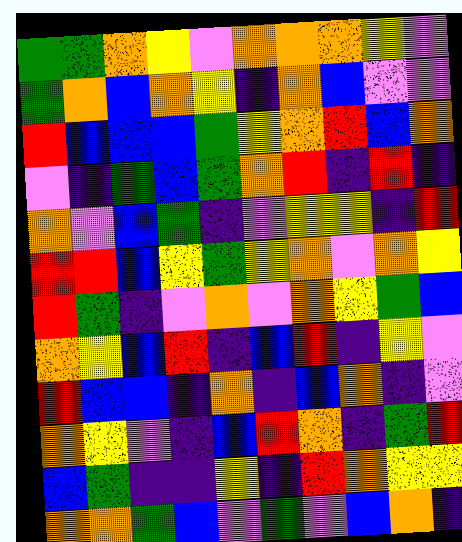[["green", "green", "orange", "yellow", "violet", "orange", "orange", "orange", "yellow", "violet"], ["green", "orange", "blue", "orange", "yellow", "indigo", "orange", "blue", "violet", "violet"], ["red", "blue", "blue", "blue", "green", "yellow", "orange", "red", "blue", "orange"], ["violet", "indigo", "green", "blue", "green", "orange", "red", "indigo", "red", "indigo"], ["orange", "violet", "blue", "green", "indigo", "violet", "yellow", "yellow", "indigo", "red"], ["red", "red", "blue", "yellow", "green", "yellow", "orange", "violet", "orange", "yellow"], ["red", "green", "indigo", "violet", "orange", "violet", "orange", "yellow", "green", "blue"], ["orange", "yellow", "blue", "red", "indigo", "blue", "red", "indigo", "yellow", "violet"], ["red", "blue", "blue", "indigo", "orange", "indigo", "blue", "orange", "indigo", "violet"], ["orange", "yellow", "violet", "indigo", "blue", "red", "orange", "indigo", "green", "red"], ["blue", "green", "indigo", "indigo", "yellow", "indigo", "red", "orange", "yellow", "yellow"], ["orange", "orange", "green", "blue", "violet", "green", "violet", "blue", "orange", "indigo"]]